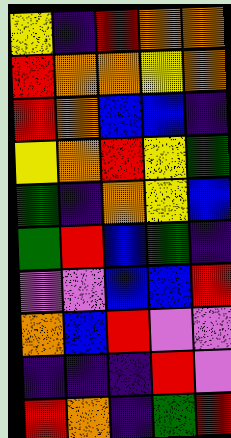[["yellow", "indigo", "red", "orange", "orange"], ["red", "orange", "orange", "yellow", "orange"], ["red", "orange", "blue", "blue", "indigo"], ["yellow", "orange", "red", "yellow", "green"], ["green", "indigo", "orange", "yellow", "blue"], ["green", "red", "blue", "green", "indigo"], ["violet", "violet", "blue", "blue", "red"], ["orange", "blue", "red", "violet", "violet"], ["indigo", "indigo", "indigo", "red", "violet"], ["red", "orange", "indigo", "green", "red"]]